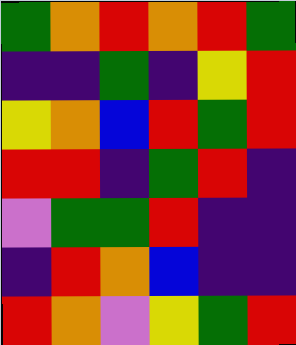[["green", "orange", "red", "orange", "red", "green"], ["indigo", "indigo", "green", "indigo", "yellow", "red"], ["yellow", "orange", "blue", "red", "green", "red"], ["red", "red", "indigo", "green", "red", "indigo"], ["violet", "green", "green", "red", "indigo", "indigo"], ["indigo", "red", "orange", "blue", "indigo", "indigo"], ["red", "orange", "violet", "yellow", "green", "red"]]